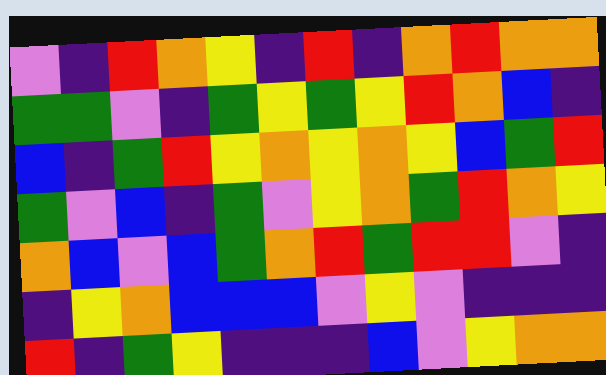[["violet", "indigo", "red", "orange", "yellow", "indigo", "red", "indigo", "orange", "red", "orange", "orange"], ["green", "green", "violet", "indigo", "green", "yellow", "green", "yellow", "red", "orange", "blue", "indigo"], ["blue", "indigo", "green", "red", "yellow", "orange", "yellow", "orange", "yellow", "blue", "green", "red"], ["green", "violet", "blue", "indigo", "green", "violet", "yellow", "orange", "green", "red", "orange", "yellow"], ["orange", "blue", "violet", "blue", "green", "orange", "red", "green", "red", "red", "violet", "indigo"], ["indigo", "yellow", "orange", "blue", "blue", "blue", "violet", "yellow", "violet", "indigo", "indigo", "indigo"], ["red", "indigo", "green", "yellow", "indigo", "indigo", "indigo", "blue", "violet", "yellow", "orange", "orange"]]